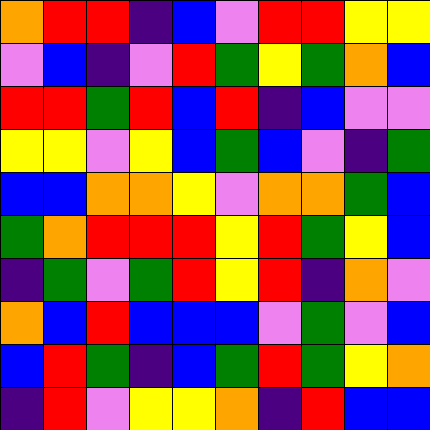[["orange", "red", "red", "indigo", "blue", "violet", "red", "red", "yellow", "yellow"], ["violet", "blue", "indigo", "violet", "red", "green", "yellow", "green", "orange", "blue"], ["red", "red", "green", "red", "blue", "red", "indigo", "blue", "violet", "violet"], ["yellow", "yellow", "violet", "yellow", "blue", "green", "blue", "violet", "indigo", "green"], ["blue", "blue", "orange", "orange", "yellow", "violet", "orange", "orange", "green", "blue"], ["green", "orange", "red", "red", "red", "yellow", "red", "green", "yellow", "blue"], ["indigo", "green", "violet", "green", "red", "yellow", "red", "indigo", "orange", "violet"], ["orange", "blue", "red", "blue", "blue", "blue", "violet", "green", "violet", "blue"], ["blue", "red", "green", "indigo", "blue", "green", "red", "green", "yellow", "orange"], ["indigo", "red", "violet", "yellow", "yellow", "orange", "indigo", "red", "blue", "blue"]]